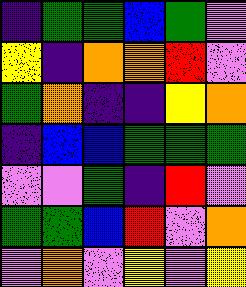[["indigo", "green", "green", "blue", "green", "violet"], ["yellow", "indigo", "orange", "orange", "red", "violet"], ["green", "orange", "indigo", "indigo", "yellow", "orange"], ["indigo", "blue", "blue", "green", "green", "green"], ["violet", "violet", "green", "indigo", "red", "violet"], ["green", "green", "blue", "red", "violet", "orange"], ["violet", "orange", "violet", "yellow", "violet", "yellow"]]